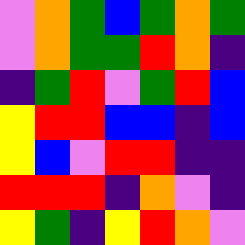[["violet", "orange", "green", "blue", "green", "orange", "green"], ["violet", "orange", "green", "green", "red", "orange", "indigo"], ["indigo", "green", "red", "violet", "green", "red", "blue"], ["yellow", "red", "red", "blue", "blue", "indigo", "blue"], ["yellow", "blue", "violet", "red", "red", "indigo", "indigo"], ["red", "red", "red", "indigo", "orange", "violet", "indigo"], ["yellow", "green", "indigo", "yellow", "red", "orange", "violet"]]